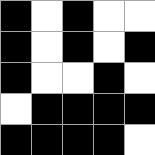[["black", "white", "black", "white", "white"], ["black", "white", "black", "white", "black"], ["black", "white", "white", "black", "white"], ["white", "black", "black", "black", "black"], ["black", "black", "black", "black", "white"]]